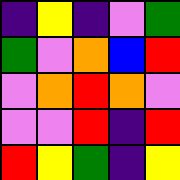[["indigo", "yellow", "indigo", "violet", "green"], ["green", "violet", "orange", "blue", "red"], ["violet", "orange", "red", "orange", "violet"], ["violet", "violet", "red", "indigo", "red"], ["red", "yellow", "green", "indigo", "yellow"]]